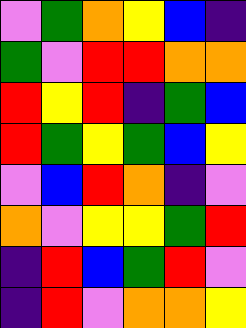[["violet", "green", "orange", "yellow", "blue", "indigo"], ["green", "violet", "red", "red", "orange", "orange"], ["red", "yellow", "red", "indigo", "green", "blue"], ["red", "green", "yellow", "green", "blue", "yellow"], ["violet", "blue", "red", "orange", "indigo", "violet"], ["orange", "violet", "yellow", "yellow", "green", "red"], ["indigo", "red", "blue", "green", "red", "violet"], ["indigo", "red", "violet", "orange", "orange", "yellow"]]